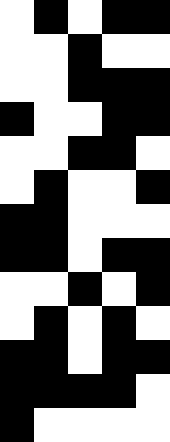[["white", "black", "white", "black", "black"], ["white", "white", "black", "white", "white"], ["white", "white", "black", "black", "black"], ["black", "white", "white", "black", "black"], ["white", "white", "black", "black", "white"], ["white", "black", "white", "white", "black"], ["black", "black", "white", "white", "white"], ["black", "black", "white", "black", "black"], ["white", "white", "black", "white", "black"], ["white", "black", "white", "black", "white"], ["black", "black", "white", "black", "black"], ["black", "black", "black", "black", "white"], ["black", "white", "white", "white", "white"]]